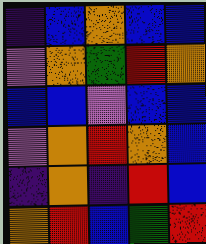[["indigo", "blue", "orange", "blue", "blue"], ["violet", "orange", "green", "red", "orange"], ["blue", "blue", "violet", "blue", "blue"], ["violet", "orange", "red", "orange", "blue"], ["indigo", "orange", "indigo", "red", "blue"], ["orange", "red", "blue", "green", "red"]]